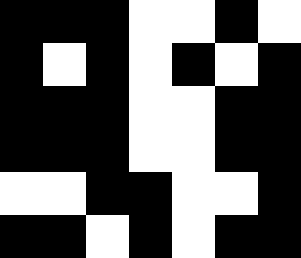[["black", "black", "black", "white", "white", "black", "white"], ["black", "white", "black", "white", "black", "white", "black"], ["black", "black", "black", "white", "white", "black", "black"], ["black", "black", "black", "white", "white", "black", "black"], ["white", "white", "black", "black", "white", "white", "black"], ["black", "black", "white", "black", "white", "black", "black"]]